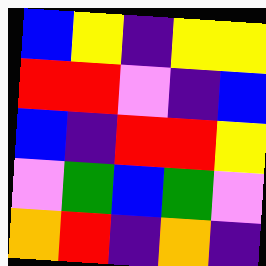[["blue", "yellow", "indigo", "yellow", "yellow"], ["red", "red", "violet", "indigo", "blue"], ["blue", "indigo", "red", "red", "yellow"], ["violet", "green", "blue", "green", "violet"], ["orange", "red", "indigo", "orange", "indigo"]]